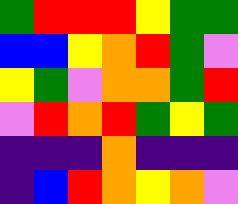[["green", "red", "red", "red", "yellow", "green", "green"], ["blue", "blue", "yellow", "orange", "red", "green", "violet"], ["yellow", "green", "violet", "orange", "orange", "green", "red"], ["violet", "red", "orange", "red", "green", "yellow", "green"], ["indigo", "indigo", "indigo", "orange", "indigo", "indigo", "indigo"], ["indigo", "blue", "red", "orange", "yellow", "orange", "violet"]]